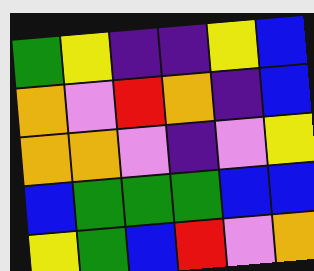[["green", "yellow", "indigo", "indigo", "yellow", "blue"], ["orange", "violet", "red", "orange", "indigo", "blue"], ["orange", "orange", "violet", "indigo", "violet", "yellow"], ["blue", "green", "green", "green", "blue", "blue"], ["yellow", "green", "blue", "red", "violet", "orange"]]